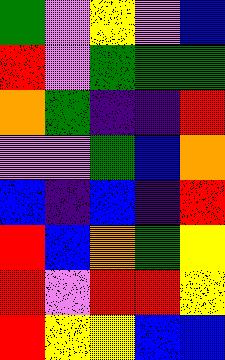[["green", "violet", "yellow", "violet", "blue"], ["red", "violet", "green", "green", "green"], ["orange", "green", "indigo", "indigo", "red"], ["violet", "violet", "green", "blue", "orange"], ["blue", "indigo", "blue", "indigo", "red"], ["red", "blue", "orange", "green", "yellow"], ["red", "violet", "red", "red", "yellow"], ["red", "yellow", "yellow", "blue", "blue"]]